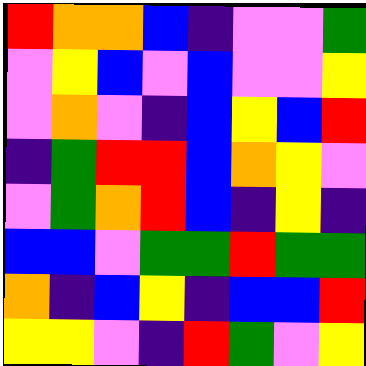[["red", "orange", "orange", "blue", "indigo", "violet", "violet", "green"], ["violet", "yellow", "blue", "violet", "blue", "violet", "violet", "yellow"], ["violet", "orange", "violet", "indigo", "blue", "yellow", "blue", "red"], ["indigo", "green", "red", "red", "blue", "orange", "yellow", "violet"], ["violet", "green", "orange", "red", "blue", "indigo", "yellow", "indigo"], ["blue", "blue", "violet", "green", "green", "red", "green", "green"], ["orange", "indigo", "blue", "yellow", "indigo", "blue", "blue", "red"], ["yellow", "yellow", "violet", "indigo", "red", "green", "violet", "yellow"]]